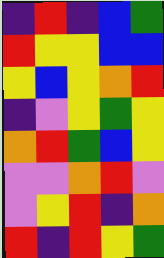[["indigo", "red", "indigo", "blue", "green"], ["red", "yellow", "yellow", "blue", "blue"], ["yellow", "blue", "yellow", "orange", "red"], ["indigo", "violet", "yellow", "green", "yellow"], ["orange", "red", "green", "blue", "yellow"], ["violet", "violet", "orange", "red", "violet"], ["violet", "yellow", "red", "indigo", "orange"], ["red", "indigo", "red", "yellow", "green"]]